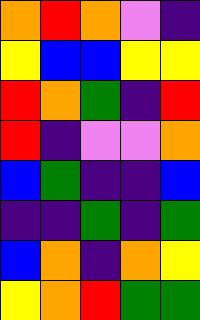[["orange", "red", "orange", "violet", "indigo"], ["yellow", "blue", "blue", "yellow", "yellow"], ["red", "orange", "green", "indigo", "red"], ["red", "indigo", "violet", "violet", "orange"], ["blue", "green", "indigo", "indigo", "blue"], ["indigo", "indigo", "green", "indigo", "green"], ["blue", "orange", "indigo", "orange", "yellow"], ["yellow", "orange", "red", "green", "green"]]